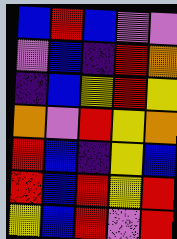[["blue", "red", "blue", "violet", "violet"], ["violet", "blue", "indigo", "red", "orange"], ["indigo", "blue", "yellow", "red", "yellow"], ["orange", "violet", "red", "yellow", "orange"], ["red", "blue", "indigo", "yellow", "blue"], ["red", "blue", "red", "yellow", "red"], ["yellow", "blue", "red", "violet", "red"]]